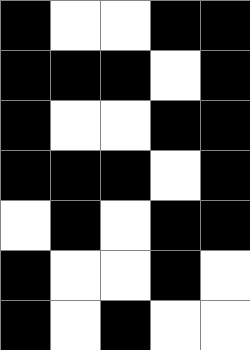[["black", "white", "white", "black", "black"], ["black", "black", "black", "white", "black"], ["black", "white", "white", "black", "black"], ["black", "black", "black", "white", "black"], ["white", "black", "white", "black", "black"], ["black", "white", "white", "black", "white"], ["black", "white", "black", "white", "white"]]